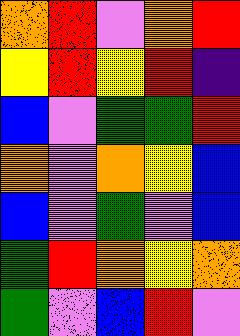[["orange", "red", "violet", "orange", "red"], ["yellow", "red", "yellow", "red", "indigo"], ["blue", "violet", "green", "green", "red"], ["orange", "violet", "orange", "yellow", "blue"], ["blue", "violet", "green", "violet", "blue"], ["green", "red", "orange", "yellow", "orange"], ["green", "violet", "blue", "red", "violet"]]